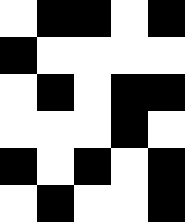[["white", "black", "black", "white", "black"], ["black", "white", "white", "white", "white"], ["white", "black", "white", "black", "black"], ["white", "white", "white", "black", "white"], ["black", "white", "black", "white", "black"], ["white", "black", "white", "white", "black"]]